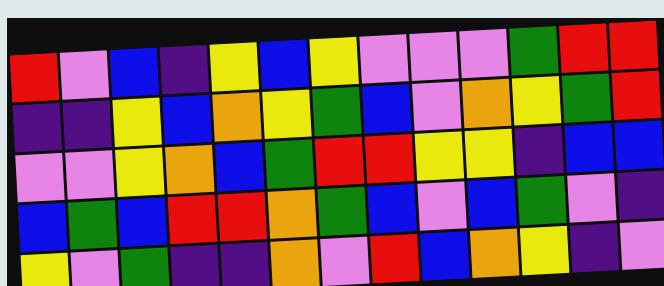[["red", "violet", "blue", "indigo", "yellow", "blue", "yellow", "violet", "violet", "violet", "green", "red", "red"], ["indigo", "indigo", "yellow", "blue", "orange", "yellow", "green", "blue", "violet", "orange", "yellow", "green", "red"], ["violet", "violet", "yellow", "orange", "blue", "green", "red", "red", "yellow", "yellow", "indigo", "blue", "blue"], ["blue", "green", "blue", "red", "red", "orange", "green", "blue", "violet", "blue", "green", "violet", "indigo"], ["yellow", "violet", "green", "indigo", "indigo", "orange", "violet", "red", "blue", "orange", "yellow", "indigo", "violet"]]